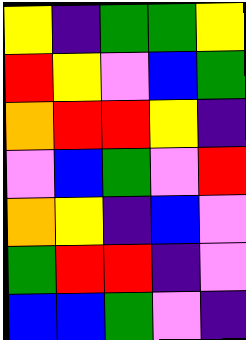[["yellow", "indigo", "green", "green", "yellow"], ["red", "yellow", "violet", "blue", "green"], ["orange", "red", "red", "yellow", "indigo"], ["violet", "blue", "green", "violet", "red"], ["orange", "yellow", "indigo", "blue", "violet"], ["green", "red", "red", "indigo", "violet"], ["blue", "blue", "green", "violet", "indigo"]]